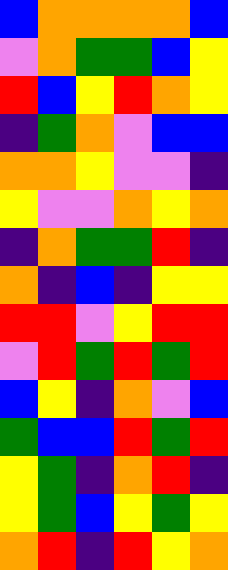[["blue", "orange", "orange", "orange", "orange", "blue"], ["violet", "orange", "green", "green", "blue", "yellow"], ["red", "blue", "yellow", "red", "orange", "yellow"], ["indigo", "green", "orange", "violet", "blue", "blue"], ["orange", "orange", "yellow", "violet", "violet", "indigo"], ["yellow", "violet", "violet", "orange", "yellow", "orange"], ["indigo", "orange", "green", "green", "red", "indigo"], ["orange", "indigo", "blue", "indigo", "yellow", "yellow"], ["red", "red", "violet", "yellow", "red", "red"], ["violet", "red", "green", "red", "green", "red"], ["blue", "yellow", "indigo", "orange", "violet", "blue"], ["green", "blue", "blue", "red", "green", "red"], ["yellow", "green", "indigo", "orange", "red", "indigo"], ["yellow", "green", "blue", "yellow", "green", "yellow"], ["orange", "red", "indigo", "red", "yellow", "orange"]]